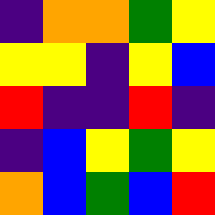[["indigo", "orange", "orange", "green", "yellow"], ["yellow", "yellow", "indigo", "yellow", "blue"], ["red", "indigo", "indigo", "red", "indigo"], ["indigo", "blue", "yellow", "green", "yellow"], ["orange", "blue", "green", "blue", "red"]]